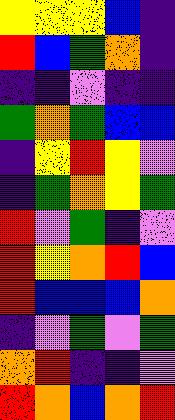[["yellow", "yellow", "yellow", "blue", "indigo"], ["red", "blue", "green", "orange", "indigo"], ["indigo", "indigo", "violet", "indigo", "indigo"], ["green", "orange", "green", "blue", "blue"], ["indigo", "yellow", "red", "yellow", "violet"], ["indigo", "green", "orange", "yellow", "green"], ["red", "violet", "green", "indigo", "violet"], ["red", "yellow", "orange", "red", "blue"], ["red", "blue", "blue", "blue", "orange"], ["indigo", "violet", "green", "violet", "green"], ["orange", "red", "indigo", "indigo", "violet"], ["red", "orange", "blue", "orange", "red"]]